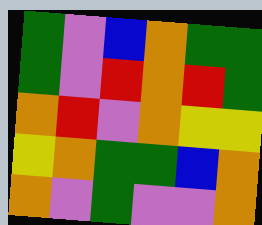[["green", "violet", "blue", "orange", "green", "green"], ["green", "violet", "red", "orange", "red", "green"], ["orange", "red", "violet", "orange", "yellow", "yellow"], ["yellow", "orange", "green", "green", "blue", "orange"], ["orange", "violet", "green", "violet", "violet", "orange"]]